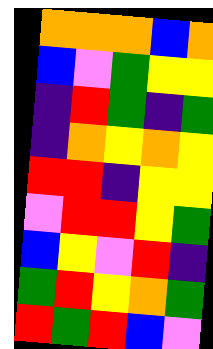[["orange", "orange", "orange", "blue", "orange"], ["blue", "violet", "green", "yellow", "yellow"], ["indigo", "red", "green", "indigo", "green"], ["indigo", "orange", "yellow", "orange", "yellow"], ["red", "red", "indigo", "yellow", "yellow"], ["violet", "red", "red", "yellow", "green"], ["blue", "yellow", "violet", "red", "indigo"], ["green", "red", "yellow", "orange", "green"], ["red", "green", "red", "blue", "violet"]]